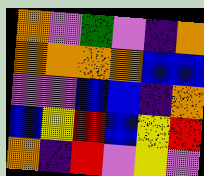[["orange", "violet", "green", "violet", "indigo", "orange"], ["orange", "orange", "orange", "orange", "blue", "blue"], ["violet", "violet", "blue", "blue", "indigo", "orange"], ["blue", "yellow", "red", "blue", "yellow", "red"], ["orange", "indigo", "red", "violet", "yellow", "violet"]]